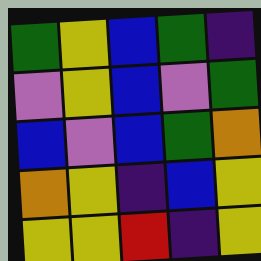[["green", "yellow", "blue", "green", "indigo"], ["violet", "yellow", "blue", "violet", "green"], ["blue", "violet", "blue", "green", "orange"], ["orange", "yellow", "indigo", "blue", "yellow"], ["yellow", "yellow", "red", "indigo", "yellow"]]